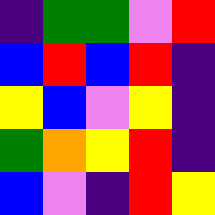[["indigo", "green", "green", "violet", "red"], ["blue", "red", "blue", "red", "indigo"], ["yellow", "blue", "violet", "yellow", "indigo"], ["green", "orange", "yellow", "red", "indigo"], ["blue", "violet", "indigo", "red", "yellow"]]